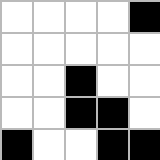[["white", "white", "white", "white", "black"], ["white", "white", "white", "white", "white"], ["white", "white", "black", "white", "white"], ["white", "white", "black", "black", "white"], ["black", "white", "white", "black", "black"]]